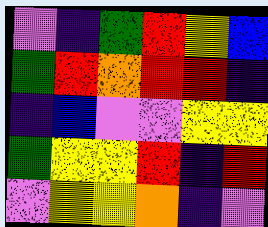[["violet", "indigo", "green", "red", "yellow", "blue"], ["green", "red", "orange", "red", "red", "indigo"], ["indigo", "blue", "violet", "violet", "yellow", "yellow"], ["green", "yellow", "yellow", "red", "indigo", "red"], ["violet", "yellow", "yellow", "orange", "indigo", "violet"]]